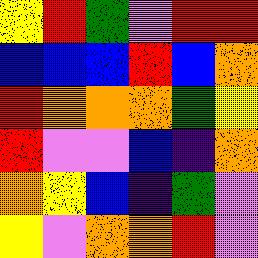[["yellow", "red", "green", "violet", "red", "red"], ["blue", "blue", "blue", "red", "blue", "orange"], ["red", "orange", "orange", "orange", "green", "yellow"], ["red", "violet", "violet", "blue", "indigo", "orange"], ["orange", "yellow", "blue", "indigo", "green", "violet"], ["yellow", "violet", "orange", "orange", "red", "violet"]]